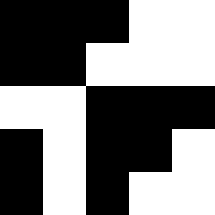[["black", "black", "black", "white", "white"], ["black", "black", "white", "white", "white"], ["white", "white", "black", "black", "black"], ["black", "white", "black", "black", "white"], ["black", "white", "black", "white", "white"]]